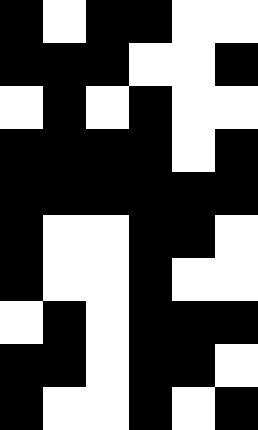[["black", "white", "black", "black", "white", "white"], ["black", "black", "black", "white", "white", "black"], ["white", "black", "white", "black", "white", "white"], ["black", "black", "black", "black", "white", "black"], ["black", "black", "black", "black", "black", "black"], ["black", "white", "white", "black", "black", "white"], ["black", "white", "white", "black", "white", "white"], ["white", "black", "white", "black", "black", "black"], ["black", "black", "white", "black", "black", "white"], ["black", "white", "white", "black", "white", "black"]]